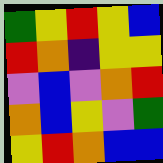[["green", "yellow", "red", "yellow", "blue"], ["red", "orange", "indigo", "yellow", "yellow"], ["violet", "blue", "violet", "orange", "red"], ["orange", "blue", "yellow", "violet", "green"], ["yellow", "red", "orange", "blue", "blue"]]